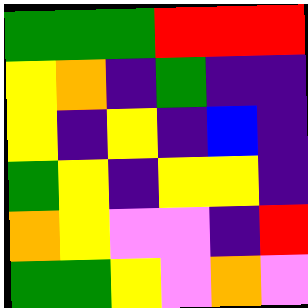[["green", "green", "green", "red", "red", "red"], ["yellow", "orange", "indigo", "green", "indigo", "indigo"], ["yellow", "indigo", "yellow", "indigo", "blue", "indigo"], ["green", "yellow", "indigo", "yellow", "yellow", "indigo"], ["orange", "yellow", "violet", "violet", "indigo", "red"], ["green", "green", "yellow", "violet", "orange", "violet"]]